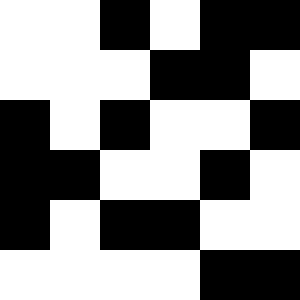[["white", "white", "black", "white", "black", "black"], ["white", "white", "white", "black", "black", "white"], ["black", "white", "black", "white", "white", "black"], ["black", "black", "white", "white", "black", "white"], ["black", "white", "black", "black", "white", "white"], ["white", "white", "white", "white", "black", "black"]]